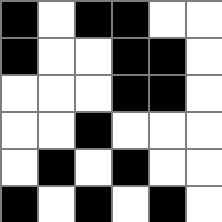[["black", "white", "black", "black", "white", "white"], ["black", "white", "white", "black", "black", "white"], ["white", "white", "white", "black", "black", "white"], ["white", "white", "black", "white", "white", "white"], ["white", "black", "white", "black", "white", "white"], ["black", "white", "black", "white", "black", "white"]]